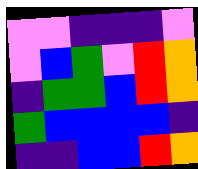[["violet", "violet", "indigo", "indigo", "indigo", "violet"], ["violet", "blue", "green", "violet", "red", "orange"], ["indigo", "green", "green", "blue", "red", "orange"], ["green", "blue", "blue", "blue", "blue", "indigo"], ["indigo", "indigo", "blue", "blue", "red", "orange"]]